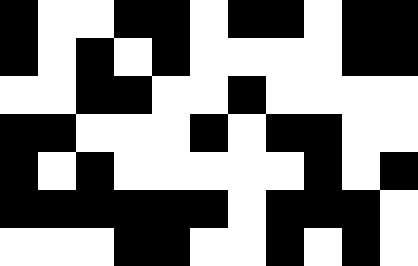[["black", "white", "white", "black", "black", "white", "black", "black", "white", "black", "black"], ["black", "white", "black", "white", "black", "white", "white", "white", "white", "black", "black"], ["white", "white", "black", "black", "white", "white", "black", "white", "white", "white", "white"], ["black", "black", "white", "white", "white", "black", "white", "black", "black", "white", "white"], ["black", "white", "black", "white", "white", "white", "white", "white", "black", "white", "black"], ["black", "black", "black", "black", "black", "black", "white", "black", "black", "black", "white"], ["white", "white", "white", "black", "black", "white", "white", "black", "white", "black", "white"]]